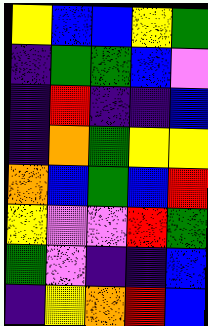[["yellow", "blue", "blue", "yellow", "green"], ["indigo", "green", "green", "blue", "violet"], ["indigo", "red", "indigo", "indigo", "blue"], ["indigo", "orange", "green", "yellow", "yellow"], ["orange", "blue", "green", "blue", "red"], ["yellow", "violet", "violet", "red", "green"], ["green", "violet", "indigo", "indigo", "blue"], ["indigo", "yellow", "orange", "red", "blue"]]